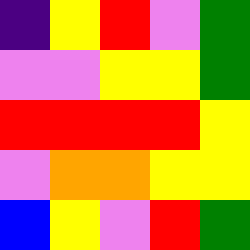[["indigo", "yellow", "red", "violet", "green"], ["violet", "violet", "yellow", "yellow", "green"], ["red", "red", "red", "red", "yellow"], ["violet", "orange", "orange", "yellow", "yellow"], ["blue", "yellow", "violet", "red", "green"]]